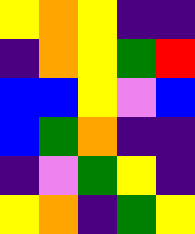[["yellow", "orange", "yellow", "indigo", "indigo"], ["indigo", "orange", "yellow", "green", "red"], ["blue", "blue", "yellow", "violet", "blue"], ["blue", "green", "orange", "indigo", "indigo"], ["indigo", "violet", "green", "yellow", "indigo"], ["yellow", "orange", "indigo", "green", "yellow"]]